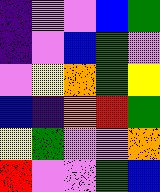[["indigo", "violet", "violet", "blue", "green"], ["indigo", "violet", "blue", "green", "violet"], ["violet", "yellow", "orange", "green", "yellow"], ["blue", "indigo", "orange", "red", "green"], ["yellow", "green", "violet", "violet", "orange"], ["red", "violet", "violet", "green", "blue"]]